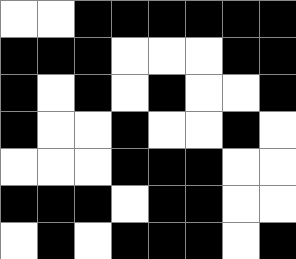[["white", "white", "black", "black", "black", "black", "black", "black"], ["black", "black", "black", "white", "white", "white", "black", "black"], ["black", "white", "black", "white", "black", "white", "white", "black"], ["black", "white", "white", "black", "white", "white", "black", "white"], ["white", "white", "white", "black", "black", "black", "white", "white"], ["black", "black", "black", "white", "black", "black", "white", "white"], ["white", "black", "white", "black", "black", "black", "white", "black"]]